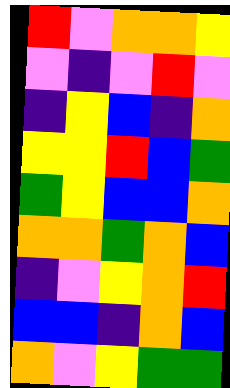[["red", "violet", "orange", "orange", "yellow"], ["violet", "indigo", "violet", "red", "violet"], ["indigo", "yellow", "blue", "indigo", "orange"], ["yellow", "yellow", "red", "blue", "green"], ["green", "yellow", "blue", "blue", "orange"], ["orange", "orange", "green", "orange", "blue"], ["indigo", "violet", "yellow", "orange", "red"], ["blue", "blue", "indigo", "orange", "blue"], ["orange", "violet", "yellow", "green", "green"]]